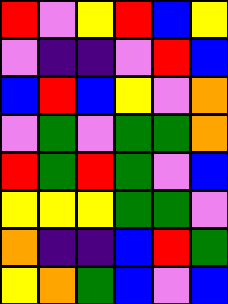[["red", "violet", "yellow", "red", "blue", "yellow"], ["violet", "indigo", "indigo", "violet", "red", "blue"], ["blue", "red", "blue", "yellow", "violet", "orange"], ["violet", "green", "violet", "green", "green", "orange"], ["red", "green", "red", "green", "violet", "blue"], ["yellow", "yellow", "yellow", "green", "green", "violet"], ["orange", "indigo", "indigo", "blue", "red", "green"], ["yellow", "orange", "green", "blue", "violet", "blue"]]